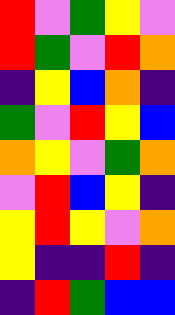[["red", "violet", "green", "yellow", "violet"], ["red", "green", "violet", "red", "orange"], ["indigo", "yellow", "blue", "orange", "indigo"], ["green", "violet", "red", "yellow", "blue"], ["orange", "yellow", "violet", "green", "orange"], ["violet", "red", "blue", "yellow", "indigo"], ["yellow", "red", "yellow", "violet", "orange"], ["yellow", "indigo", "indigo", "red", "indigo"], ["indigo", "red", "green", "blue", "blue"]]